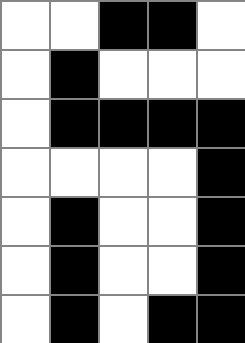[["white", "white", "black", "black", "white"], ["white", "black", "white", "white", "white"], ["white", "black", "black", "black", "black"], ["white", "white", "white", "white", "black"], ["white", "black", "white", "white", "black"], ["white", "black", "white", "white", "black"], ["white", "black", "white", "black", "black"]]